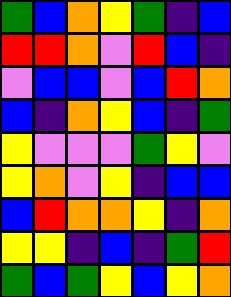[["green", "blue", "orange", "yellow", "green", "indigo", "blue"], ["red", "red", "orange", "violet", "red", "blue", "indigo"], ["violet", "blue", "blue", "violet", "blue", "red", "orange"], ["blue", "indigo", "orange", "yellow", "blue", "indigo", "green"], ["yellow", "violet", "violet", "violet", "green", "yellow", "violet"], ["yellow", "orange", "violet", "yellow", "indigo", "blue", "blue"], ["blue", "red", "orange", "orange", "yellow", "indigo", "orange"], ["yellow", "yellow", "indigo", "blue", "indigo", "green", "red"], ["green", "blue", "green", "yellow", "blue", "yellow", "orange"]]